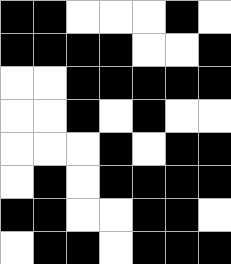[["black", "black", "white", "white", "white", "black", "white"], ["black", "black", "black", "black", "white", "white", "black"], ["white", "white", "black", "black", "black", "black", "black"], ["white", "white", "black", "white", "black", "white", "white"], ["white", "white", "white", "black", "white", "black", "black"], ["white", "black", "white", "black", "black", "black", "black"], ["black", "black", "white", "white", "black", "black", "white"], ["white", "black", "black", "white", "black", "black", "black"]]